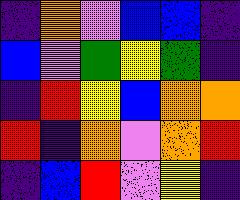[["indigo", "orange", "violet", "blue", "blue", "indigo"], ["blue", "violet", "green", "yellow", "green", "indigo"], ["indigo", "red", "yellow", "blue", "orange", "orange"], ["red", "indigo", "orange", "violet", "orange", "red"], ["indigo", "blue", "red", "violet", "yellow", "indigo"]]